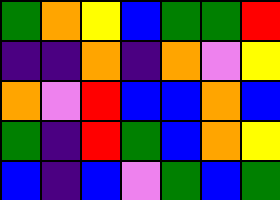[["green", "orange", "yellow", "blue", "green", "green", "red"], ["indigo", "indigo", "orange", "indigo", "orange", "violet", "yellow"], ["orange", "violet", "red", "blue", "blue", "orange", "blue"], ["green", "indigo", "red", "green", "blue", "orange", "yellow"], ["blue", "indigo", "blue", "violet", "green", "blue", "green"]]